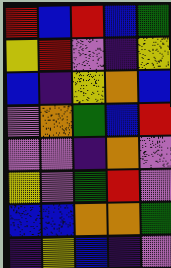[["red", "blue", "red", "blue", "green"], ["yellow", "red", "violet", "indigo", "yellow"], ["blue", "indigo", "yellow", "orange", "blue"], ["violet", "orange", "green", "blue", "red"], ["violet", "violet", "indigo", "orange", "violet"], ["yellow", "violet", "green", "red", "violet"], ["blue", "blue", "orange", "orange", "green"], ["indigo", "yellow", "blue", "indigo", "violet"]]